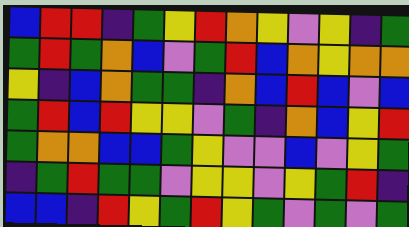[["blue", "red", "red", "indigo", "green", "yellow", "red", "orange", "yellow", "violet", "yellow", "indigo", "green"], ["green", "red", "green", "orange", "blue", "violet", "green", "red", "blue", "orange", "yellow", "orange", "orange"], ["yellow", "indigo", "blue", "orange", "green", "green", "indigo", "orange", "blue", "red", "blue", "violet", "blue"], ["green", "red", "blue", "red", "yellow", "yellow", "violet", "green", "indigo", "orange", "blue", "yellow", "red"], ["green", "orange", "orange", "blue", "blue", "green", "yellow", "violet", "violet", "blue", "violet", "yellow", "green"], ["indigo", "green", "red", "green", "green", "violet", "yellow", "yellow", "violet", "yellow", "green", "red", "indigo"], ["blue", "blue", "indigo", "red", "yellow", "green", "red", "yellow", "green", "violet", "green", "violet", "green"]]